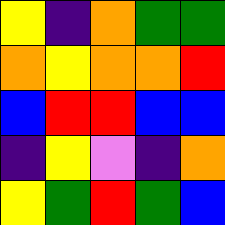[["yellow", "indigo", "orange", "green", "green"], ["orange", "yellow", "orange", "orange", "red"], ["blue", "red", "red", "blue", "blue"], ["indigo", "yellow", "violet", "indigo", "orange"], ["yellow", "green", "red", "green", "blue"]]